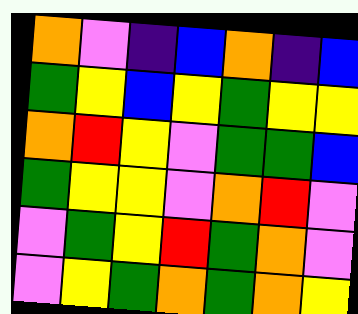[["orange", "violet", "indigo", "blue", "orange", "indigo", "blue"], ["green", "yellow", "blue", "yellow", "green", "yellow", "yellow"], ["orange", "red", "yellow", "violet", "green", "green", "blue"], ["green", "yellow", "yellow", "violet", "orange", "red", "violet"], ["violet", "green", "yellow", "red", "green", "orange", "violet"], ["violet", "yellow", "green", "orange", "green", "orange", "yellow"]]